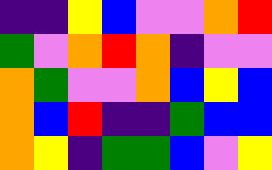[["indigo", "indigo", "yellow", "blue", "violet", "violet", "orange", "red"], ["green", "violet", "orange", "red", "orange", "indigo", "violet", "violet"], ["orange", "green", "violet", "violet", "orange", "blue", "yellow", "blue"], ["orange", "blue", "red", "indigo", "indigo", "green", "blue", "blue"], ["orange", "yellow", "indigo", "green", "green", "blue", "violet", "yellow"]]